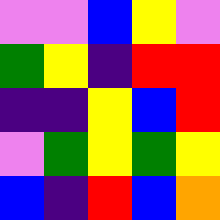[["violet", "violet", "blue", "yellow", "violet"], ["green", "yellow", "indigo", "red", "red"], ["indigo", "indigo", "yellow", "blue", "red"], ["violet", "green", "yellow", "green", "yellow"], ["blue", "indigo", "red", "blue", "orange"]]